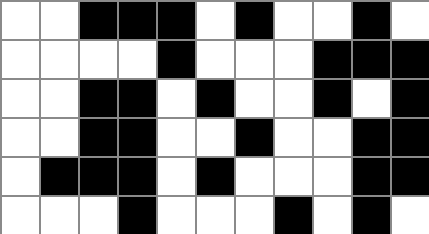[["white", "white", "black", "black", "black", "white", "black", "white", "white", "black", "white"], ["white", "white", "white", "white", "black", "white", "white", "white", "black", "black", "black"], ["white", "white", "black", "black", "white", "black", "white", "white", "black", "white", "black"], ["white", "white", "black", "black", "white", "white", "black", "white", "white", "black", "black"], ["white", "black", "black", "black", "white", "black", "white", "white", "white", "black", "black"], ["white", "white", "white", "black", "white", "white", "white", "black", "white", "black", "white"]]